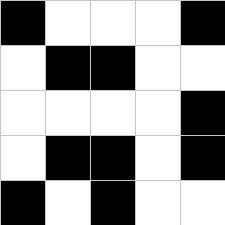[["black", "white", "white", "white", "black"], ["white", "black", "black", "white", "white"], ["white", "white", "white", "white", "black"], ["white", "black", "black", "white", "black"], ["black", "white", "black", "white", "white"]]